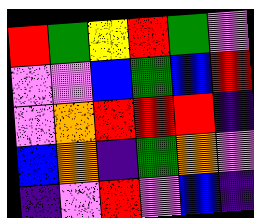[["red", "green", "yellow", "red", "green", "violet"], ["violet", "violet", "blue", "green", "blue", "red"], ["violet", "orange", "red", "red", "red", "indigo"], ["blue", "orange", "indigo", "green", "orange", "violet"], ["indigo", "violet", "red", "violet", "blue", "indigo"]]